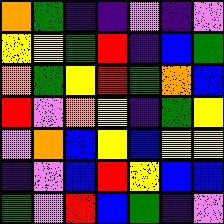[["orange", "green", "indigo", "indigo", "violet", "indigo", "violet"], ["yellow", "yellow", "green", "red", "indigo", "blue", "green"], ["orange", "green", "yellow", "red", "green", "orange", "blue"], ["red", "violet", "orange", "yellow", "indigo", "green", "yellow"], ["violet", "orange", "blue", "yellow", "blue", "yellow", "yellow"], ["indigo", "violet", "blue", "red", "yellow", "blue", "blue"], ["green", "violet", "red", "blue", "green", "indigo", "violet"]]